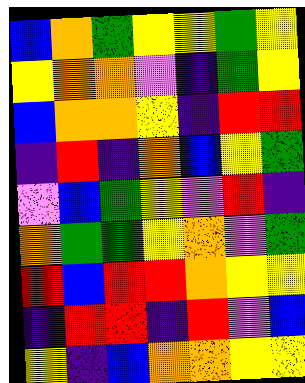[["blue", "orange", "green", "yellow", "yellow", "green", "yellow"], ["yellow", "orange", "orange", "violet", "indigo", "green", "yellow"], ["blue", "orange", "orange", "yellow", "indigo", "red", "red"], ["indigo", "red", "indigo", "orange", "blue", "yellow", "green"], ["violet", "blue", "green", "yellow", "violet", "red", "indigo"], ["orange", "green", "green", "yellow", "orange", "violet", "green"], ["red", "blue", "red", "red", "orange", "yellow", "yellow"], ["indigo", "red", "red", "indigo", "red", "violet", "blue"], ["yellow", "indigo", "blue", "orange", "orange", "yellow", "yellow"]]